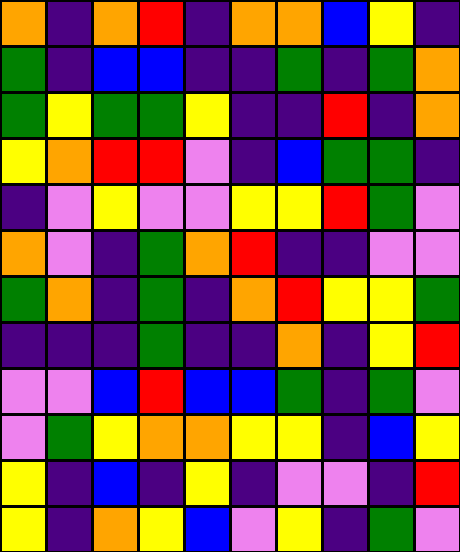[["orange", "indigo", "orange", "red", "indigo", "orange", "orange", "blue", "yellow", "indigo"], ["green", "indigo", "blue", "blue", "indigo", "indigo", "green", "indigo", "green", "orange"], ["green", "yellow", "green", "green", "yellow", "indigo", "indigo", "red", "indigo", "orange"], ["yellow", "orange", "red", "red", "violet", "indigo", "blue", "green", "green", "indigo"], ["indigo", "violet", "yellow", "violet", "violet", "yellow", "yellow", "red", "green", "violet"], ["orange", "violet", "indigo", "green", "orange", "red", "indigo", "indigo", "violet", "violet"], ["green", "orange", "indigo", "green", "indigo", "orange", "red", "yellow", "yellow", "green"], ["indigo", "indigo", "indigo", "green", "indigo", "indigo", "orange", "indigo", "yellow", "red"], ["violet", "violet", "blue", "red", "blue", "blue", "green", "indigo", "green", "violet"], ["violet", "green", "yellow", "orange", "orange", "yellow", "yellow", "indigo", "blue", "yellow"], ["yellow", "indigo", "blue", "indigo", "yellow", "indigo", "violet", "violet", "indigo", "red"], ["yellow", "indigo", "orange", "yellow", "blue", "violet", "yellow", "indigo", "green", "violet"]]